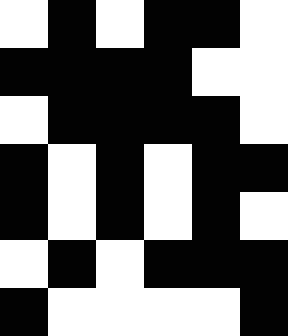[["white", "black", "white", "black", "black", "white"], ["black", "black", "black", "black", "white", "white"], ["white", "black", "black", "black", "black", "white"], ["black", "white", "black", "white", "black", "black"], ["black", "white", "black", "white", "black", "white"], ["white", "black", "white", "black", "black", "black"], ["black", "white", "white", "white", "white", "black"]]